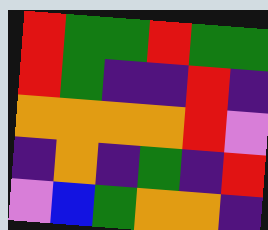[["red", "green", "green", "red", "green", "green"], ["red", "green", "indigo", "indigo", "red", "indigo"], ["orange", "orange", "orange", "orange", "red", "violet"], ["indigo", "orange", "indigo", "green", "indigo", "red"], ["violet", "blue", "green", "orange", "orange", "indigo"]]